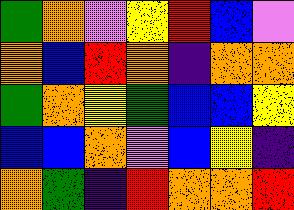[["green", "orange", "violet", "yellow", "red", "blue", "violet"], ["orange", "blue", "red", "orange", "indigo", "orange", "orange"], ["green", "orange", "yellow", "green", "blue", "blue", "yellow"], ["blue", "blue", "orange", "violet", "blue", "yellow", "indigo"], ["orange", "green", "indigo", "red", "orange", "orange", "red"]]